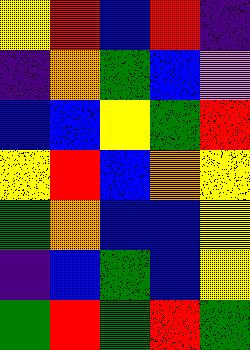[["yellow", "red", "blue", "red", "indigo"], ["indigo", "orange", "green", "blue", "violet"], ["blue", "blue", "yellow", "green", "red"], ["yellow", "red", "blue", "orange", "yellow"], ["green", "orange", "blue", "blue", "yellow"], ["indigo", "blue", "green", "blue", "yellow"], ["green", "red", "green", "red", "green"]]